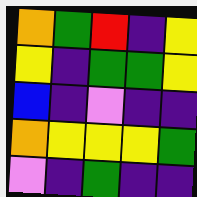[["orange", "green", "red", "indigo", "yellow"], ["yellow", "indigo", "green", "green", "yellow"], ["blue", "indigo", "violet", "indigo", "indigo"], ["orange", "yellow", "yellow", "yellow", "green"], ["violet", "indigo", "green", "indigo", "indigo"]]